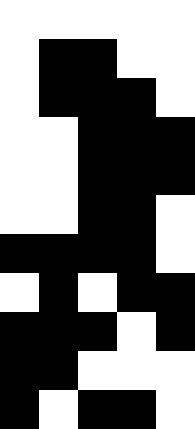[["white", "white", "white", "white", "white"], ["white", "black", "black", "white", "white"], ["white", "black", "black", "black", "white"], ["white", "white", "black", "black", "black"], ["white", "white", "black", "black", "black"], ["white", "white", "black", "black", "white"], ["black", "black", "black", "black", "white"], ["white", "black", "white", "black", "black"], ["black", "black", "black", "white", "black"], ["black", "black", "white", "white", "white"], ["black", "white", "black", "black", "white"]]